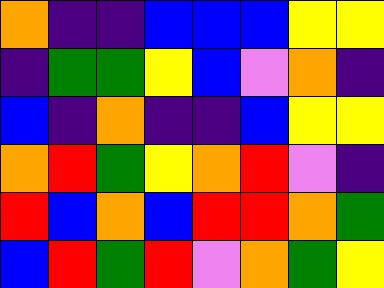[["orange", "indigo", "indigo", "blue", "blue", "blue", "yellow", "yellow"], ["indigo", "green", "green", "yellow", "blue", "violet", "orange", "indigo"], ["blue", "indigo", "orange", "indigo", "indigo", "blue", "yellow", "yellow"], ["orange", "red", "green", "yellow", "orange", "red", "violet", "indigo"], ["red", "blue", "orange", "blue", "red", "red", "orange", "green"], ["blue", "red", "green", "red", "violet", "orange", "green", "yellow"]]